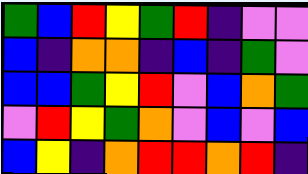[["green", "blue", "red", "yellow", "green", "red", "indigo", "violet", "violet"], ["blue", "indigo", "orange", "orange", "indigo", "blue", "indigo", "green", "violet"], ["blue", "blue", "green", "yellow", "red", "violet", "blue", "orange", "green"], ["violet", "red", "yellow", "green", "orange", "violet", "blue", "violet", "blue"], ["blue", "yellow", "indigo", "orange", "red", "red", "orange", "red", "indigo"]]